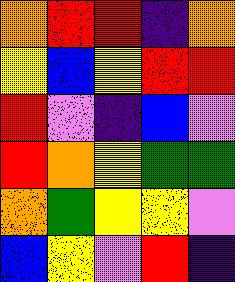[["orange", "red", "red", "indigo", "orange"], ["yellow", "blue", "yellow", "red", "red"], ["red", "violet", "indigo", "blue", "violet"], ["red", "orange", "yellow", "green", "green"], ["orange", "green", "yellow", "yellow", "violet"], ["blue", "yellow", "violet", "red", "indigo"]]